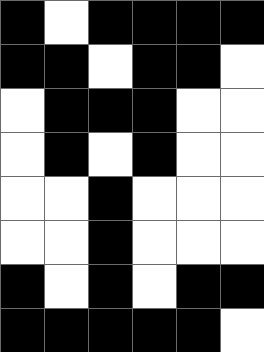[["black", "white", "black", "black", "black", "black"], ["black", "black", "white", "black", "black", "white"], ["white", "black", "black", "black", "white", "white"], ["white", "black", "white", "black", "white", "white"], ["white", "white", "black", "white", "white", "white"], ["white", "white", "black", "white", "white", "white"], ["black", "white", "black", "white", "black", "black"], ["black", "black", "black", "black", "black", "white"]]